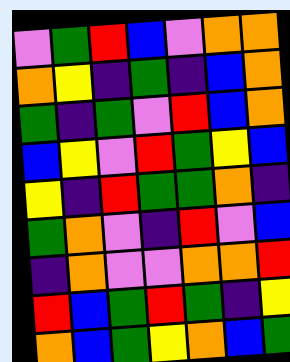[["violet", "green", "red", "blue", "violet", "orange", "orange"], ["orange", "yellow", "indigo", "green", "indigo", "blue", "orange"], ["green", "indigo", "green", "violet", "red", "blue", "orange"], ["blue", "yellow", "violet", "red", "green", "yellow", "blue"], ["yellow", "indigo", "red", "green", "green", "orange", "indigo"], ["green", "orange", "violet", "indigo", "red", "violet", "blue"], ["indigo", "orange", "violet", "violet", "orange", "orange", "red"], ["red", "blue", "green", "red", "green", "indigo", "yellow"], ["orange", "blue", "green", "yellow", "orange", "blue", "green"]]